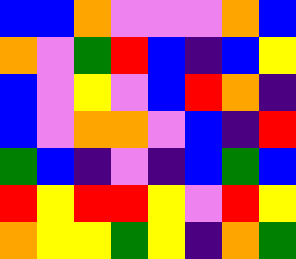[["blue", "blue", "orange", "violet", "violet", "violet", "orange", "blue"], ["orange", "violet", "green", "red", "blue", "indigo", "blue", "yellow"], ["blue", "violet", "yellow", "violet", "blue", "red", "orange", "indigo"], ["blue", "violet", "orange", "orange", "violet", "blue", "indigo", "red"], ["green", "blue", "indigo", "violet", "indigo", "blue", "green", "blue"], ["red", "yellow", "red", "red", "yellow", "violet", "red", "yellow"], ["orange", "yellow", "yellow", "green", "yellow", "indigo", "orange", "green"]]